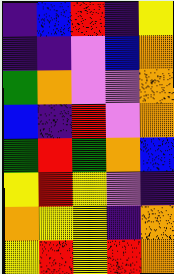[["indigo", "blue", "red", "indigo", "yellow"], ["indigo", "indigo", "violet", "blue", "orange"], ["green", "orange", "violet", "violet", "orange"], ["blue", "indigo", "red", "violet", "orange"], ["green", "red", "green", "orange", "blue"], ["yellow", "red", "yellow", "violet", "indigo"], ["orange", "yellow", "yellow", "indigo", "orange"], ["yellow", "red", "yellow", "red", "orange"]]